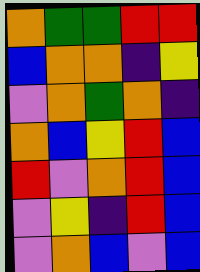[["orange", "green", "green", "red", "red"], ["blue", "orange", "orange", "indigo", "yellow"], ["violet", "orange", "green", "orange", "indigo"], ["orange", "blue", "yellow", "red", "blue"], ["red", "violet", "orange", "red", "blue"], ["violet", "yellow", "indigo", "red", "blue"], ["violet", "orange", "blue", "violet", "blue"]]